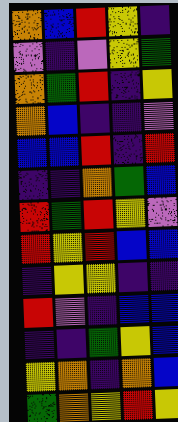[["orange", "blue", "red", "yellow", "indigo"], ["violet", "indigo", "violet", "yellow", "green"], ["orange", "green", "red", "indigo", "yellow"], ["orange", "blue", "indigo", "indigo", "violet"], ["blue", "blue", "red", "indigo", "red"], ["indigo", "indigo", "orange", "green", "blue"], ["red", "green", "red", "yellow", "violet"], ["red", "yellow", "red", "blue", "blue"], ["indigo", "yellow", "yellow", "indigo", "indigo"], ["red", "violet", "indigo", "blue", "blue"], ["indigo", "indigo", "green", "yellow", "blue"], ["yellow", "orange", "indigo", "orange", "blue"], ["green", "orange", "yellow", "red", "yellow"]]